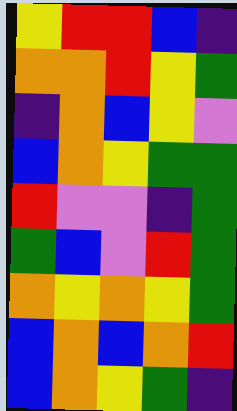[["yellow", "red", "red", "blue", "indigo"], ["orange", "orange", "red", "yellow", "green"], ["indigo", "orange", "blue", "yellow", "violet"], ["blue", "orange", "yellow", "green", "green"], ["red", "violet", "violet", "indigo", "green"], ["green", "blue", "violet", "red", "green"], ["orange", "yellow", "orange", "yellow", "green"], ["blue", "orange", "blue", "orange", "red"], ["blue", "orange", "yellow", "green", "indigo"]]